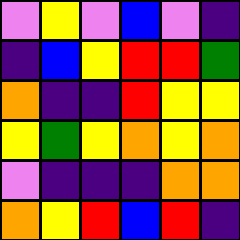[["violet", "yellow", "violet", "blue", "violet", "indigo"], ["indigo", "blue", "yellow", "red", "red", "green"], ["orange", "indigo", "indigo", "red", "yellow", "yellow"], ["yellow", "green", "yellow", "orange", "yellow", "orange"], ["violet", "indigo", "indigo", "indigo", "orange", "orange"], ["orange", "yellow", "red", "blue", "red", "indigo"]]